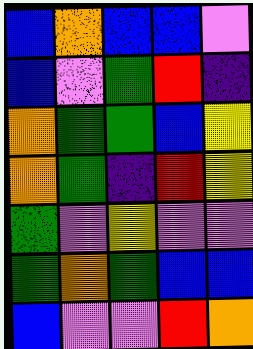[["blue", "orange", "blue", "blue", "violet"], ["blue", "violet", "green", "red", "indigo"], ["orange", "green", "green", "blue", "yellow"], ["orange", "green", "indigo", "red", "yellow"], ["green", "violet", "yellow", "violet", "violet"], ["green", "orange", "green", "blue", "blue"], ["blue", "violet", "violet", "red", "orange"]]